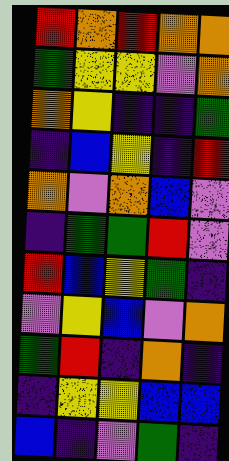[["red", "orange", "red", "orange", "orange"], ["green", "yellow", "yellow", "violet", "orange"], ["orange", "yellow", "indigo", "indigo", "green"], ["indigo", "blue", "yellow", "indigo", "red"], ["orange", "violet", "orange", "blue", "violet"], ["indigo", "green", "green", "red", "violet"], ["red", "blue", "yellow", "green", "indigo"], ["violet", "yellow", "blue", "violet", "orange"], ["green", "red", "indigo", "orange", "indigo"], ["indigo", "yellow", "yellow", "blue", "blue"], ["blue", "indigo", "violet", "green", "indigo"]]